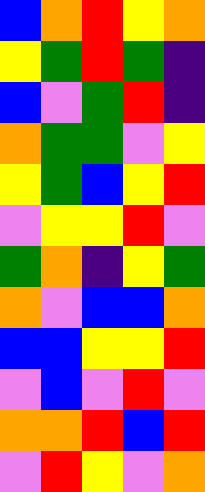[["blue", "orange", "red", "yellow", "orange"], ["yellow", "green", "red", "green", "indigo"], ["blue", "violet", "green", "red", "indigo"], ["orange", "green", "green", "violet", "yellow"], ["yellow", "green", "blue", "yellow", "red"], ["violet", "yellow", "yellow", "red", "violet"], ["green", "orange", "indigo", "yellow", "green"], ["orange", "violet", "blue", "blue", "orange"], ["blue", "blue", "yellow", "yellow", "red"], ["violet", "blue", "violet", "red", "violet"], ["orange", "orange", "red", "blue", "red"], ["violet", "red", "yellow", "violet", "orange"]]